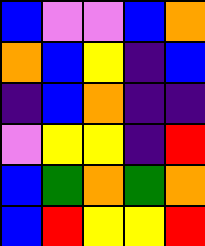[["blue", "violet", "violet", "blue", "orange"], ["orange", "blue", "yellow", "indigo", "blue"], ["indigo", "blue", "orange", "indigo", "indigo"], ["violet", "yellow", "yellow", "indigo", "red"], ["blue", "green", "orange", "green", "orange"], ["blue", "red", "yellow", "yellow", "red"]]